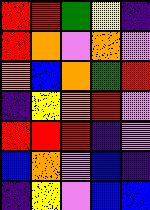[["red", "red", "green", "yellow", "indigo"], ["red", "orange", "violet", "orange", "violet"], ["orange", "blue", "orange", "green", "red"], ["indigo", "yellow", "orange", "red", "violet"], ["red", "red", "red", "indigo", "violet"], ["blue", "orange", "violet", "blue", "indigo"], ["indigo", "yellow", "violet", "blue", "blue"]]